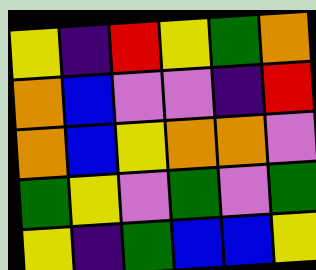[["yellow", "indigo", "red", "yellow", "green", "orange"], ["orange", "blue", "violet", "violet", "indigo", "red"], ["orange", "blue", "yellow", "orange", "orange", "violet"], ["green", "yellow", "violet", "green", "violet", "green"], ["yellow", "indigo", "green", "blue", "blue", "yellow"]]